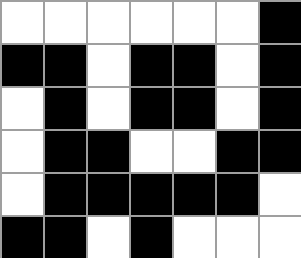[["white", "white", "white", "white", "white", "white", "black"], ["black", "black", "white", "black", "black", "white", "black"], ["white", "black", "white", "black", "black", "white", "black"], ["white", "black", "black", "white", "white", "black", "black"], ["white", "black", "black", "black", "black", "black", "white"], ["black", "black", "white", "black", "white", "white", "white"]]